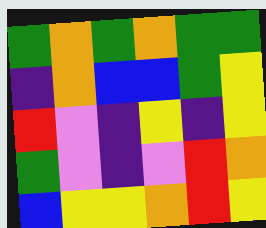[["green", "orange", "green", "orange", "green", "green"], ["indigo", "orange", "blue", "blue", "green", "yellow"], ["red", "violet", "indigo", "yellow", "indigo", "yellow"], ["green", "violet", "indigo", "violet", "red", "orange"], ["blue", "yellow", "yellow", "orange", "red", "yellow"]]